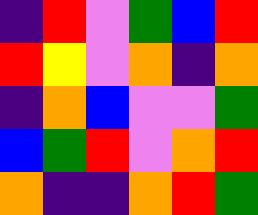[["indigo", "red", "violet", "green", "blue", "red"], ["red", "yellow", "violet", "orange", "indigo", "orange"], ["indigo", "orange", "blue", "violet", "violet", "green"], ["blue", "green", "red", "violet", "orange", "red"], ["orange", "indigo", "indigo", "orange", "red", "green"]]